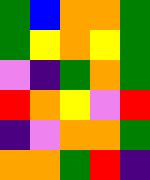[["green", "blue", "orange", "orange", "green"], ["green", "yellow", "orange", "yellow", "green"], ["violet", "indigo", "green", "orange", "green"], ["red", "orange", "yellow", "violet", "red"], ["indigo", "violet", "orange", "orange", "green"], ["orange", "orange", "green", "red", "indigo"]]